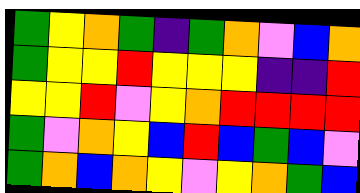[["green", "yellow", "orange", "green", "indigo", "green", "orange", "violet", "blue", "orange"], ["green", "yellow", "yellow", "red", "yellow", "yellow", "yellow", "indigo", "indigo", "red"], ["yellow", "yellow", "red", "violet", "yellow", "orange", "red", "red", "red", "red"], ["green", "violet", "orange", "yellow", "blue", "red", "blue", "green", "blue", "violet"], ["green", "orange", "blue", "orange", "yellow", "violet", "yellow", "orange", "green", "blue"]]